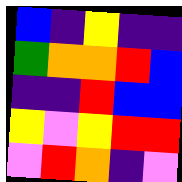[["blue", "indigo", "yellow", "indigo", "indigo"], ["green", "orange", "orange", "red", "blue"], ["indigo", "indigo", "red", "blue", "blue"], ["yellow", "violet", "yellow", "red", "red"], ["violet", "red", "orange", "indigo", "violet"]]